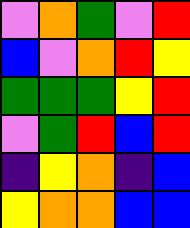[["violet", "orange", "green", "violet", "red"], ["blue", "violet", "orange", "red", "yellow"], ["green", "green", "green", "yellow", "red"], ["violet", "green", "red", "blue", "red"], ["indigo", "yellow", "orange", "indigo", "blue"], ["yellow", "orange", "orange", "blue", "blue"]]